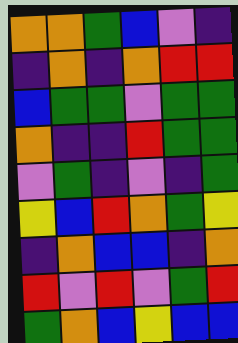[["orange", "orange", "green", "blue", "violet", "indigo"], ["indigo", "orange", "indigo", "orange", "red", "red"], ["blue", "green", "green", "violet", "green", "green"], ["orange", "indigo", "indigo", "red", "green", "green"], ["violet", "green", "indigo", "violet", "indigo", "green"], ["yellow", "blue", "red", "orange", "green", "yellow"], ["indigo", "orange", "blue", "blue", "indigo", "orange"], ["red", "violet", "red", "violet", "green", "red"], ["green", "orange", "blue", "yellow", "blue", "blue"]]